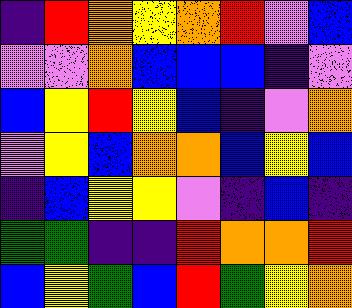[["indigo", "red", "orange", "yellow", "orange", "red", "violet", "blue"], ["violet", "violet", "orange", "blue", "blue", "blue", "indigo", "violet"], ["blue", "yellow", "red", "yellow", "blue", "indigo", "violet", "orange"], ["violet", "yellow", "blue", "orange", "orange", "blue", "yellow", "blue"], ["indigo", "blue", "yellow", "yellow", "violet", "indigo", "blue", "indigo"], ["green", "green", "indigo", "indigo", "red", "orange", "orange", "red"], ["blue", "yellow", "green", "blue", "red", "green", "yellow", "orange"]]